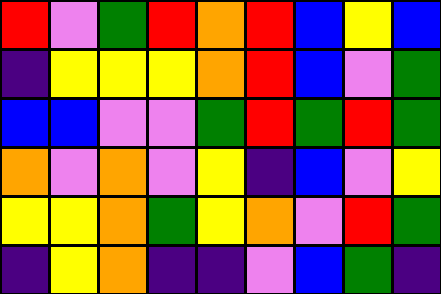[["red", "violet", "green", "red", "orange", "red", "blue", "yellow", "blue"], ["indigo", "yellow", "yellow", "yellow", "orange", "red", "blue", "violet", "green"], ["blue", "blue", "violet", "violet", "green", "red", "green", "red", "green"], ["orange", "violet", "orange", "violet", "yellow", "indigo", "blue", "violet", "yellow"], ["yellow", "yellow", "orange", "green", "yellow", "orange", "violet", "red", "green"], ["indigo", "yellow", "orange", "indigo", "indigo", "violet", "blue", "green", "indigo"]]